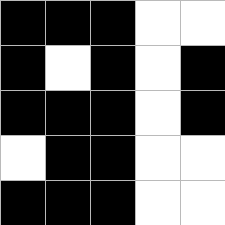[["black", "black", "black", "white", "white"], ["black", "white", "black", "white", "black"], ["black", "black", "black", "white", "black"], ["white", "black", "black", "white", "white"], ["black", "black", "black", "white", "white"]]